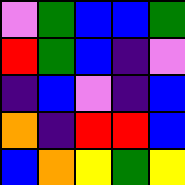[["violet", "green", "blue", "blue", "green"], ["red", "green", "blue", "indigo", "violet"], ["indigo", "blue", "violet", "indigo", "blue"], ["orange", "indigo", "red", "red", "blue"], ["blue", "orange", "yellow", "green", "yellow"]]